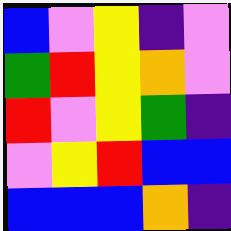[["blue", "violet", "yellow", "indigo", "violet"], ["green", "red", "yellow", "orange", "violet"], ["red", "violet", "yellow", "green", "indigo"], ["violet", "yellow", "red", "blue", "blue"], ["blue", "blue", "blue", "orange", "indigo"]]